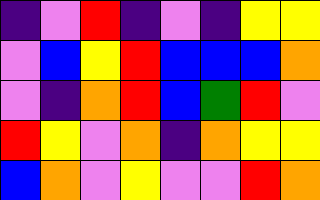[["indigo", "violet", "red", "indigo", "violet", "indigo", "yellow", "yellow"], ["violet", "blue", "yellow", "red", "blue", "blue", "blue", "orange"], ["violet", "indigo", "orange", "red", "blue", "green", "red", "violet"], ["red", "yellow", "violet", "orange", "indigo", "orange", "yellow", "yellow"], ["blue", "orange", "violet", "yellow", "violet", "violet", "red", "orange"]]